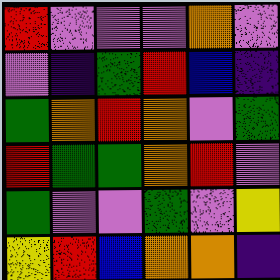[["red", "violet", "violet", "violet", "orange", "violet"], ["violet", "indigo", "green", "red", "blue", "indigo"], ["green", "orange", "red", "orange", "violet", "green"], ["red", "green", "green", "orange", "red", "violet"], ["green", "violet", "violet", "green", "violet", "yellow"], ["yellow", "red", "blue", "orange", "orange", "indigo"]]